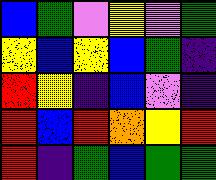[["blue", "green", "violet", "yellow", "violet", "green"], ["yellow", "blue", "yellow", "blue", "green", "indigo"], ["red", "yellow", "indigo", "blue", "violet", "indigo"], ["red", "blue", "red", "orange", "yellow", "red"], ["red", "indigo", "green", "blue", "green", "green"]]